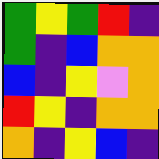[["green", "yellow", "green", "red", "indigo"], ["green", "indigo", "blue", "orange", "orange"], ["blue", "indigo", "yellow", "violet", "orange"], ["red", "yellow", "indigo", "orange", "orange"], ["orange", "indigo", "yellow", "blue", "indigo"]]